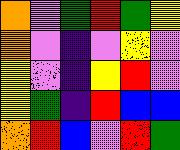[["orange", "violet", "green", "red", "green", "yellow"], ["orange", "violet", "indigo", "violet", "yellow", "violet"], ["yellow", "violet", "indigo", "yellow", "red", "violet"], ["yellow", "green", "indigo", "red", "blue", "blue"], ["orange", "red", "blue", "violet", "red", "green"]]